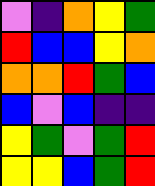[["violet", "indigo", "orange", "yellow", "green"], ["red", "blue", "blue", "yellow", "orange"], ["orange", "orange", "red", "green", "blue"], ["blue", "violet", "blue", "indigo", "indigo"], ["yellow", "green", "violet", "green", "red"], ["yellow", "yellow", "blue", "green", "red"]]